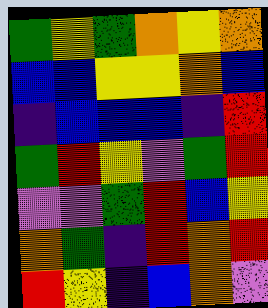[["green", "yellow", "green", "orange", "yellow", "orange"], ["blue", "blue", "yellow", "yellow", "orange", "blue"], ["indigo", "blue", "blue", "blue", "indigo", "red"], ["green", "red", "yellow", "violet", "green", "red"], ["violet", "violet", "green", "red", "blue", "yellow"], ["orange", "green", "indigo", "red", "orange", "red"], ["red", "yellow", "indigo", "blue", "orange", "violet"]]